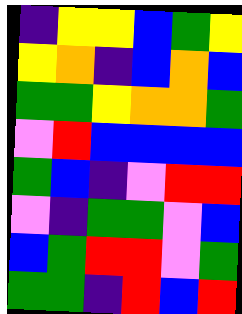[["indigo", "yellow", "yellow", "blue", "green", "yellow"], ["yellow", "orange", "indigo", "blue", "orange", "blue"], ["green", "green", "yellow", "orange", "orange", "green"], ["violet", "red", "blue", "blue", "blue", "blue"], ["green", "blue", "indigo", "violet", "red", "red"], ["violet", "indigo", "green", "green", "violet", "blue"], ["blue", "green", "red", "red", "violet", "green"], ["green", "green", "indigo", "red", "blue", "red"]]